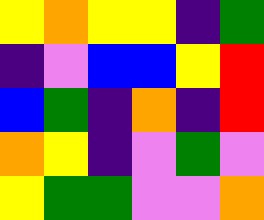[["yellow", "orange", "yellow", "yellow", "indigo", "green"], ["indigo", "violet", "blue", "blue", "yellow", "red"], ["blue", "green", "indigo", "orange", "indigo", "red"], ["orange", "yellow", "indigo", "violet", "green", "violet"], ["yellow", "green", "green", "violet", "violet", "orange"]]